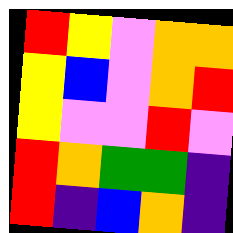[["red", "yellow", "violet", "orange", "orange"], ["yellow", "blue", "violet", "orange", "red"], ["yellow", "violet", "violet", "red", "violet"], ["red", "orange", "green", "green", "indigo"], ["red", "indigo", "blue", "orange", "indigo"]]